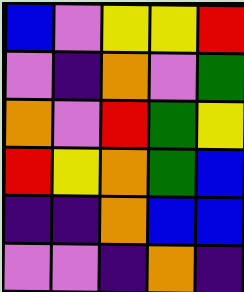[["blue", "violet", "yellow", "yellow", "red"], ["violet", "indigo", "orange", "violet", "green"], ["orange", "violet", "red", "green", "yellow"], ["red", "yellow", "orange", "green", "blue"], ["indigo", "indigo", "orange", "blue", "blue"], ["violet", "violet", "indigo", "orange", "indigo"]]